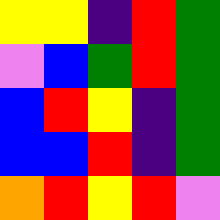[["yellow", "yellow", "indigo", "red", "green"], ["violet", "blue", "green", "red", "green"], ["blue", "red", "yellow", "indigo", "green"], ["blue", "blue", "red", "indigo", "green"], ["orange", "red", "yellow", "red", "violet"]]